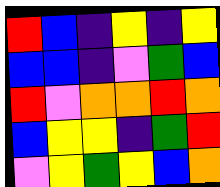[["red", "blue", "indigo", "yellow", "indigo", "yellow"], ["blue", "blue", "indigo", "violet", "green", "blue"], ["red", "violet", "orange", "orange", "red", "orange"], ["blue", "yellow", "yellow", "indigo", "green", "red"], ["violet", "yellow", "green", "yellow", "blue", "orange"]]